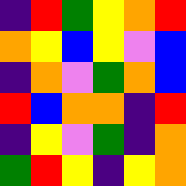[["indigo", "red", "green", "yellow", "orange", "red"], ["orange", "yellow", "blue", "yellow", "violet", "blue"], ["indigo", "orange", "violet", "green", "orange", "blue"], ["red", "blue", "orange", "orange", "indigo", "red"], ["indigo", "yellow", "violet", "green", "indigo", "orange"], ["green", "red", "yellow", "indigo", "yellow", "orange"]]